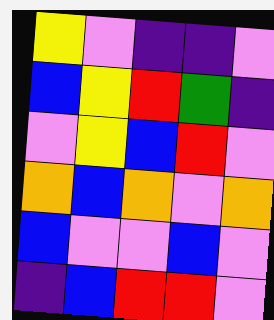[["yellow", "violet", "indigo", "indigo", "violet"], ["blue", "yellow", "red", "green", "indigo"], ["violet", "yellow", "blue", "red", "violet"], ["orange", "blue", "orange", "violet", "orange"], ["blue", "violet", "violet", "blue", "violet"], ["indigo", "blue", "red", "red", "violet"]]